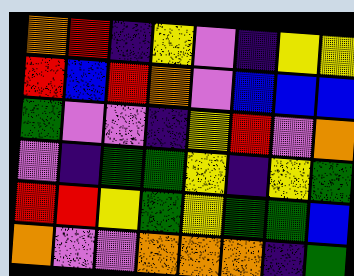[["orange", "red", "indigo", "yellow", "violet", "indigo", "yellow", "yellow"], ["red", "blue", "red", "orange", "violet", "blue", "blue", "blue"], ["green", "violet", "violet", "indigo", "yellow", "red", "violet", "orange"], ["violet", "indigo", "green", "green", "yellow", "indigo", "yellow", "green"], ["red", "red", "yellow", "green", "yellow", "green", "green", "blue"], ["orange", "violet", "violet", "orange", "orange", "orange", "indigo", "green"]]